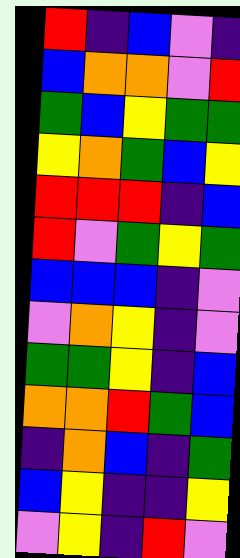[["red", "indigo", "blue", "violet", "indigo"], ["blue", "orange", "orange", "violet", "red"], ["green", "blue", "yellow", "green", "green"], ["yellow", "orange", "green", "blue", "yellow"], ["red", "red", "red", "indigo", "blue"], ["red", "violet", "green", "yellow", "green"], ["blue", "blue", "blue", "indigo", "violet"], ["violet", "orange", "yellow", "indigo", "violet"], ["green", "green", "yellow", "indigo", "blue"], ["orange", "orange", "red", "green", "blue"], ["indigo", "orange", "blue", "indigo", "green"], ["blue", "yellow", "indigo", "indigo", "yellow"], ["violet", "yellow", "indigo", "red", "violet"]]